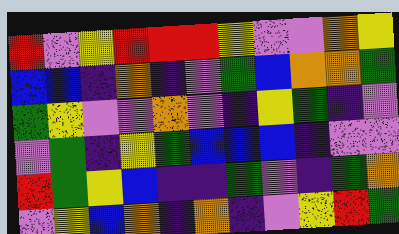[["red", "violet", "yellow", "red", "red", "red", "yellow", "violet", "violet", "orange", "yellow"], ["blue", "blue", "indigo", "orange", "indigo", "violet", "green", "blue", "orange", "orange", "green"], ["green", "yellow", "violet", "violet", "orange", "violet", "indigo", "yellow", "green", "indigo", "violet"], ["violet", "green", "indigo", "yellow", "green", "blue", "blue", "blue", "indigo", "violet", "violet"], ["red", "green", "yellow", "blue", "indigo", "indigo", "green", "violet", "indigo", "green", "orange"], ["violet", "yellow", "blue", "orange", "indigo", "orange", "indigo", "violet", "yellow", "red", "green"]]